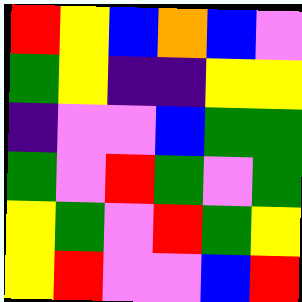[["red", "yellow", "blue", "orange", "blue", "violet"], ["green", "yellow", "indigo", "indigo", "yellow", "yellow"], ["indigo", "violet", "violet", "blue", "green", "green"], ["green", "violet", "red", "green", "violet", "green"], ["yellow", "green", "violet", "red", "green", "yellow"], ["yellow", "red", "violet", "violet", "blue", "red"]]